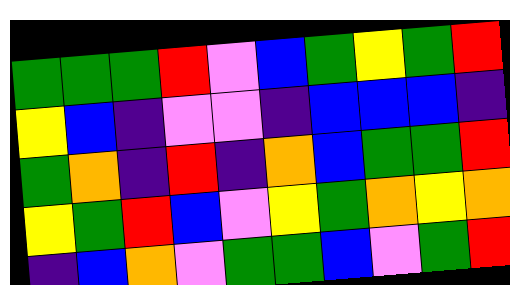[["green", "green", "green", "red", "violet", "blue", "green", "yellow", "green", "red"], ["yellow", "blue", "indigo", "violet", "violet", "indigo", "blue", "blue", "blue", "indigo"], ["green", "orange", "indigo", "red", "indigo", "orange", "blue", "green", "green", "red"], ["yellow", "green", "red", "blue", "violet", "yellow", "green", "orange", "yellow", "orange"], ["indigo", "blue", "orange", "violet", "green", "green", "blue", "violet", "green", "red"]]